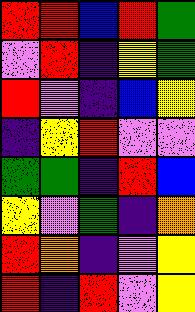[["red", "red", "blue", "red", "green"], ["violet", "red", "indigo", "yellow", "green"], ["red", "violet", "indigo", "blue", "yellow"], ["indigo", "yellow", "red", "violet", "violet"], ["green", "green", "indigo", "red", "blue"], ["yellow", "violet", "green", "indigo", "orange"], ["red", "orange", "indigo", "violet", "yellow"], ["red", "indigo", "red", "violet", "yellow"]]